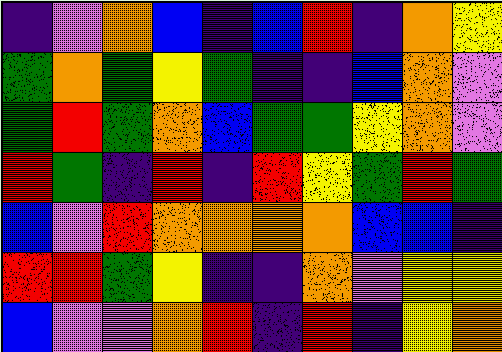[["indigo", "violet", "orange", "blue", "indigo", "blue", "red", "indigo", "orange", "yellow"], ["green", "orange", "green", "yellow", "green", "indigo", "indigo", "blue", "orange", "violet"], ["green", "red", "green", "orange", "blue", "green", "green", "yellow", "orange", "violet"], ["red", "green", "indigo", "red", "indigo", "red", "yellow", "green", "red", "green"], ["blue", "violet", "red", "orange", "orange", "orange", "orange", "blue", "blue", "indigo"], ["red", "red", "green", "yellow", "indigo", "indigo", "orange", "violet", "yellow", "yellow"], ["blue", "violet", "violet", "orange", "red", "indigo", "red", "indigo", "yellow", "orange"]]